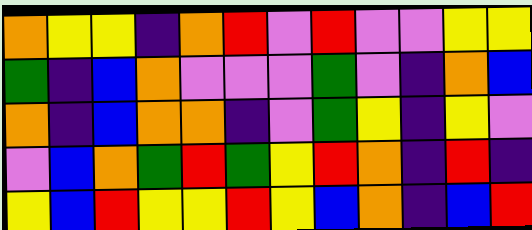[["orange", "yellow", "yellow", "indigo", "orange", "red", "violet", "red", "violet", "violet", "yellow", "yellow"], ["green", "indigo", "blue", "orange", "violet", "violet", "violet", "green", "violet", "indigo", "orange", "blue"], ["orange", "indigo", "blue", "orange", "orange", "indigo", "violet", "green", "yellow", "indigo", "yellow", "violet"], ["violet", "blue", "orange", "green", "red", "green", "yellow", "red", "orange", "indigo", "red", "indigo"], ["yellow", "blue", "red", "yellow", "yellow", "red", "yellow", "blue", "orange", "indigo", "blue", "red"]]